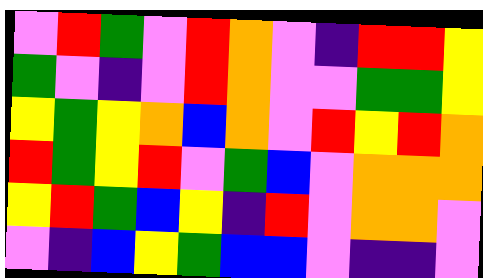[["violet", "red", "green", "violet", "red", "orange", "violet", "indigo", "red", "red", "yellow"], ["green", "violet", "indigo", "violet", "red", "orange", "violet", "violet", "green", "green", "yellow"], ["yellow", "green", "yellow", "orange", "blue", "orange", "violet", "red", "yellow", "red", "orange"], ["red", "green", "yellow", "red", "violet", "green", "blue", "violet", "orange", "orange", "orange"], ["yellow", "red", "green", "blue", "yellow", "indigo", "red", "violet", "orange", "orange", "violet"], ["violet", "indigo", "blue", "yellow", "green", "blue", "blue", "violet", "indigo", "indigo", "violet"]]